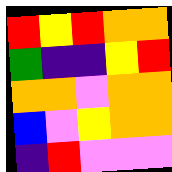[["red", "yellow", "red", "orange", "orange"], ["green", "indigo", "indigo", "yellow", "red"], ["orange", "orange", "violet", "orange", "orange"], ["blue", "violet", "yellow", "orange", "orange"], ["indigo", "red", "violet", "violet", "violet"]]